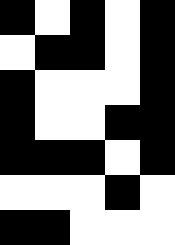[["black", "white", "black", "white", "black"], ["white", "black", "black", "white", "black"], ["black", "white", "white", "white", "black"], ["black", "white", "white", "black", "black"], ["black", "black", "black", "white", "black"], ["white", "white", "white", "black", "white"], ["black", "black", "white", "white", "white"]]